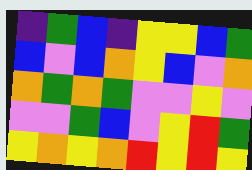[["indigo", "green", "blue", "indigo", "yellow", "yellow", "blue", "green"], ["blue", "violet", "blue", "orange", "yellow", "blue", "violet", "orange"], ["orange", "green", "orange", "green", "violet", "violet", "yellow", "violet"], ["violet", "violet", "green", "blue", "violet", "yellow", "red", "green"], ["yellow", "orange", "yellow", "orange", "red", "yellow", "red", "yellow"]]